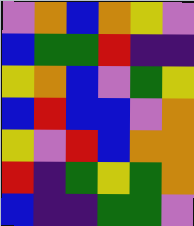[["violet", "orange", "blue", "orange", "yellow", "violet"], ["blue", "green", "green", "red", "indigo", "indigo"], ["yellow", "orange", "blue", "violet", "green", "yellow"], ["blue", "red", "blue", "blue", "violet", "orange"], ["yellow", "violet", "red", "blue", "orange", "orange"], ["red", "indigo", "green", "yellow", "green", "orange"], ["blue", "indigo", "indigo", "green", "green", "violet"]]